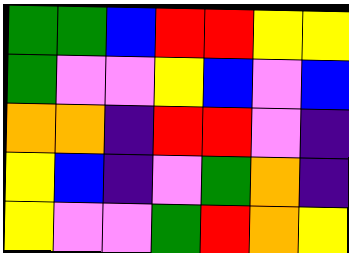[["green", "green", "blue", "red", "red", "yellow", "yellow"], ["green", "violet", "violet", "yellow", "blue", "violet", "blue"], ["orange", "orange", "indigo", "red", "red", "violet", "indigo"], ["yellow", "blue", "indigo", "violet", "green", "orange", "indigo"], ["yellow", "violet", "violet", "green", "red", "orange", "yellow"]]